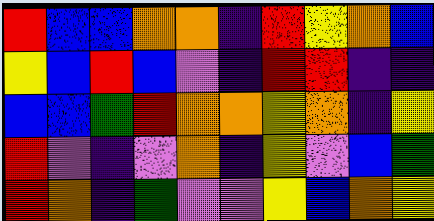[["red", "blue", "blue", "orange", "orange", "indigo", "red", "yellow", "orange", "blue"], ["yellow", "blue", "red", "blue", "violet", "indigo", "red", "red", "indigo", "indigo"], ["blue", "blue", "green", "red", "orange", "orange", "yellow", "orange", "indigo", "yellow"], ["red", "violet", "indigo", "violet", "orange", "indigo", "yellow", "violet", "blue", "green"], ["red", "orange", "indigo", "green", "violet", "violet", "yellow", "blue", "orange", "yellow"]]